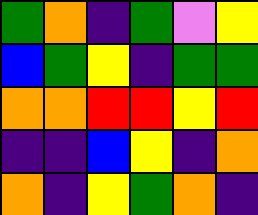[["green", "orange", "indigo", "green", "violet", "yellow"], ["blue", "green", "yellow", "indigo", "green", "green"], ["orange", "orange", "red", "red", "yellow", "red"], ["indigo", "indigo", "blue", "yellow", "indigo", "orange"], ["orange", "indigo", "yellow", "green", "orange", "indigo"]]